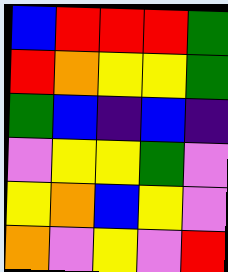[["blue", "red", "red", "red", "green"], ["red", "orange", "yellow", "yellow", "green"], ["green", "blue", "indigo", "blue", "indigo"], ["violet", "yellow", "yellow", "green", "violet"], ["yellow", "orange", "blue", "yellow", "violet"], ["orange", "violet", "yellow", "violet", "red"]]